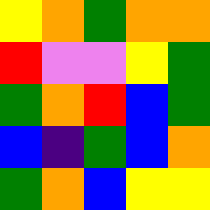[["yellow", "orange", "green", "orange", "orange"], ["red", "violet", "violet", "yellow", "green"], ["green", "orange", "red", "blue", "green"], ["blue", "indigo", "green", "blue", "orange"], ["green", "orange", "blue", "yellow", "yellow"]]